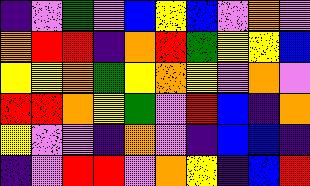[["indigo", "violet", "green", "violet", "blue", "yellow", "blue", "violet", "orange", "violet"], ["orange", "red", "red", "indigo", "orange", "red", "green", "yellow", "yellow", "blue"], ["yellow", "yellow", "orange", "green", "yellow", "orange", "yellow", "violet", "orange", "violet"], ["red", "red", "orange", "yellow", "green", "violet", "red", "blue", "indigo", "orange"], ["yellow", "violet", "violet", "indigo", "orange", "violet", "indigo", "blue", "blue", "indigo"], ["indigo", "violet", "red", "red", "violet", "orange", "yellow", "indigo", "blue", "red"]]